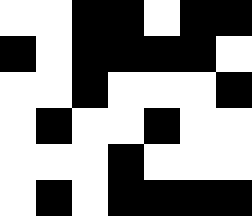[["white", "white", "black", "black", "white", "black", "black"], ["black", "white", "black", "black", "black", "black", "white"], ["white", "white", "black", "white", "white", "white", "black"], ["white", "black", "white", "white", "black", "white", "white"], ["white", "white", "white", "black", "white", "white", "white"], ["white", "black", "white", "black", "black", "black", "black"]]